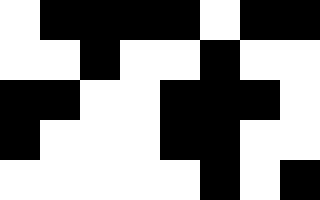[["white", "black", "black", "black", "black", "white", "black", "black"], ["white", "white", "black", "white", "white", "black", "white", "white"], ["black", "black", "white", "white", "black", "black", "black", "white"], ["black", "white", "white", "white", "black", "black", "white", "white"], ["white", "white", "white", "white", "white", "black", "white", "black"]]